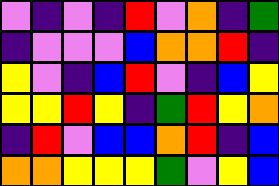[["violet", "indigo", "violet", "indigo", "red", "violet", "orange", "indigo", "green"], ["indigo", "violet", "violet", "violet", "blue", "orange", "orange", "red", "indigo"], ["yellow", "violet", "indigo", "blue", "red", "violet", "indigo", "blue", "yellow"], ["yellow", "yellow", "red", "yellow", "indigo", "green", "red", "yellow", "orange"], ["indigo", "red", "violet", "blue", "blue", "orange", "red", "indigo", "blue"], ["orange", "orange", "yellow", "yellow", "yellow", "green", "violet", "yellow", "blue"]]